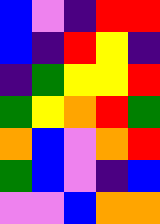[["blue", "violet", "indigo", "red", "red"], ["blue", "indigo", "red", "yellow", "indigo"], ["indigo", "green", "yellow", "yellow", "red"], ["green", "yellow", "orange", "red", "green"], ["orange", "blue", "violet", "orange", "red"], ["green", "blue", "violet", "indigo", "blue"], ["violet", "violet", "blue", "orange", "orange"]]